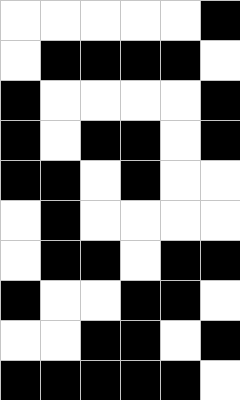[["white", "white", "white", "white", "white", "black"], ["white", "black", "black", "black", "black", "white"], ["black", "white", "white", "white", "white", "black"], ["black", "white", "black", "black", "white", "black"], ["black", "black", "white", "black", "white", "white"], ["white", "black", "white", "white", "white", "white"], ["white", "black", "black", "white", "black", "black"], ["black", "white", "white", "black", "black", "white"], ["white", "white", "black", "black", "white", "black"], ["black", "black", "black", "black", "black", "white"]]